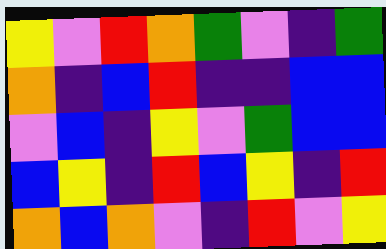[["yellow", "violet", "red", "orange", "green", "violet", "indigo", "green"], ["orange", "indigo", "blue", "red", "indigo", "indigo", "blue", "blue"], ["violet", "blue", "indigo", "yellow", "violet", "green", "blue", "blue"], ["blue", "yellow", "indigo", "red", "blue", "yellow", "indigo", "red"], ["orange", "blue", "orange", "violet", "indigo", "red", "violet", "yellow"]]